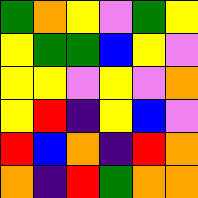[["green", "orange", "yellow", "violet", "green", "yellow"], ["yellow", "green", "green", "blue", "yellow", "violet"], ["yellow", "yellow", "violet", "yellow", "violet", "orange"], ["yellow", "red", "indigo", "yellow", "blue", "violet"], ["red", "blue", "orange", "indigo", "red", "orange"], ["orange", "indigo", "red", "green", "orange", "orange"]]